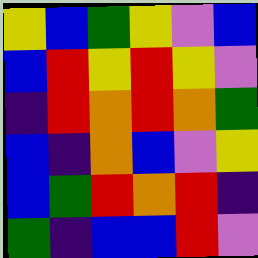[["yellow", "blue", "green", "yellow", "violet", "blue"], ["blue", "red", "yellow", "red", "yellow", "violet"], ["indigo", "red", "orange", "red", "orange", "green"], ["blue", "indigo", "orange", "blue", "violet", "yellow"], ["blue", "green", "red", "orange", "red", "indigo"], ["green", "indigo", "blue", "blue", "red", "violet"]]